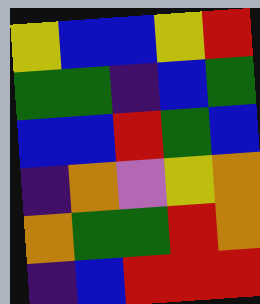[["yellow", "blue", "blue", "yellow", "red"], ["green", "green", "indigo", "blue", "green"], ["blue", "blue", "red", "green", "blue"], ["indigo", "orange", "violet", "yellow", "orange"], ["orange", "green", "green", "red", "orange"], ["indigo", "blue", "red", "red", "red"]]